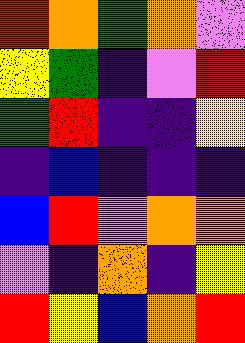[["red", "orange", "green", "orange", "violet"], ["yellow", "green", "indigo", "violet", "red"], ["green", "red", "indigo", "indigo", "yellow"], ["indigo", "blue", "indigo", "indigo", "indigo"], ["blue", "red", "violet", "orange", "orange"], ["violet", "indigo", "orange", "indigo", "yellow"], ["red", "yellow", "blue", "orange", "red"]]